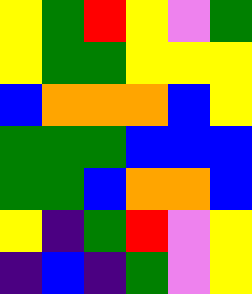[["yellow", "green", "red", "yellow", "violet", "green"], ["yellow", "green", "green", "yellow", "yellow", "yellow"], ["blue", "orange", "orange", "orange", "blue", "yellow"], ["green", "green", "green", "blue", "blue", "blue"], ["green", "green", "blue", "orange", "orange", "blue"], ["yellow", "indigo", "green", "red", "violet", "yellow"], ["indigo", "blue", "indigo", "green", "violet", "yellow"]]